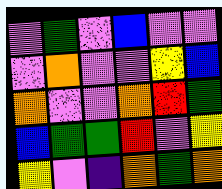[["violet", "green", "violet", "blue", "violet", "violet"], ["violet", "orange", "violet", "violet", "yellow", "blue"], ["orange", "violet", "violet", "orange", "red", "green"], ["blue", "green", "green", "red", "violet", "yellow"], ["yellow", "violet", "indigo", "orange", "green", "orange"]]